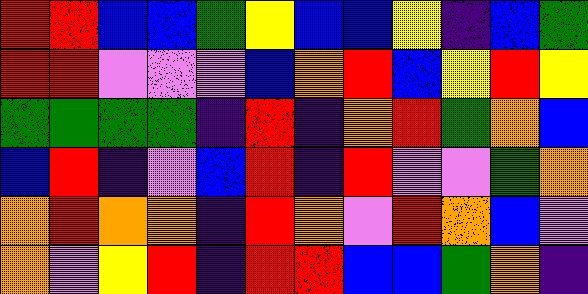[["red", "red", "blue", "blue", "green", "yellow", "blue", "blue", "yellow", "indigo", "blue", "green"], ["red", "red", "violet", "violet", "violet", "blue", "orange", "red", "blue", "yellow", "red", "yellow"], ["green", "green", "green", "green", "indigo", "red", "indigo", "orange", "red", "green", "orange", "blue"], ["blue", "red", "indigo", "violet", "blue", "red", "indigo", "red", "violet", "violet", "green", "orange"], ["orange", "red", "orange", "orange", "indigo", "red", "orange", "violet", "red", "orange", "blue", "violet"], ["orange", "violet", "yellow", "red", "indigo", "red", "red", "blue", "blue", "green", "orange", "indigo"]]